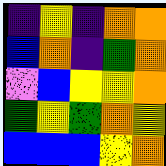[["indigo", "yellow", "indigo", "orange", "orange"], ["blue", "orange", "indigo", "green", "orange"], ["violet", "blue", "yellow", "yellow", "orange"], ["green", "yellow", "green", "orange", "yellow"], ["blue", "blue", "blue", "yellow", "orange"]]